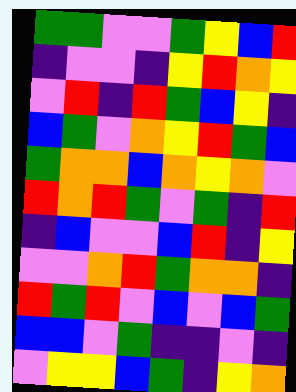[["green", "green", "violet", "violet", "green", "yellow", "blue", "red"], ["indigo", "violet", "violet", "indigo", "yellow", "red", "orange", "yellow"], ["violet", "red", "indigo", "red", "green", "blue", "yellow", "indigo"], ["blue", "green", "violet", "orange", "yellow", "red", "green", "blue"], ["green", "orange", "orange", "blue", "orange", "yellow", "orange", "violet"], ["red", "orange", "red", "green", "violet", "green", "indigo", "red"], ["indigo", "blue", "violet", "violet", "blue", "red", "indigo", "yellow"], ["violet", "violet", "orange", "red", "green", "orange", "orange", "indigo"], ["red", "green", "red", "violet", "blue", "violet", "blue", "green"], ["blue", "blue", "violet", "green", "indigo", "indigo", "violet", "indigo"], ["violet", "yellow", "yellow", "blue", "green", "indigo", "yellow", "orange"]]